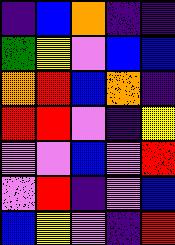[["indigo", "blue", "orange", "indigo", "indigo"], ["green", "yellow", "violet", "blue", "blue"], ["orange", "red", "blue", "orange", "indigo"], ["red", "red", "violet", "indigo", "yellow"], ["violet", "violet", "blue", "violet", "red"], ["violet", "red", "indigo", "violet", "blue"], ["blue", "yellow", "violet", "indigo", "red"]]